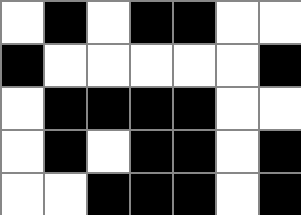[["white", "black", "white", "black", "black", "white", "white"], ["black", "white", "white", "white", "white", "white", "black"], ["white", "black", "black", "black", "black", "white", "white"], ["white", "black", "white", "black", "black", "white", "black"], ["white", "white", "black", "black", "black", "white", "black"]]